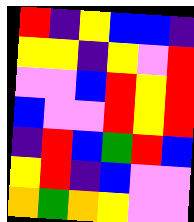[["red", "indigo", "yellow", "blue", "blue", "indigo"], ["yellow", "yellow", "indigo", "yellow", "violet", "red"], ["violet", "violet", "blue", "red", "yellow", "red"], ["blue", "violet", "violet", "red", "yellow", "red"], ["indigo", "red", "blue", "green", "red", "blue"], ["yellow", "red", "indigo", "blue", "violet", "violet"], ["orange", "green", "orange", "yellow", "violet", "violet"]]